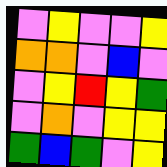[["violet", "yellow", "violet", "violet", "yellow"], ["orange", "orange", "violet", "blue", "violet"], ["violet", "yellow", "red", "yellow", "green"], ["violet", "orange", "violet", "yellow", "yellow"], ["green", "blue", "green", "violet", "yellow"]]